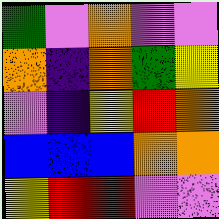[["green", "violet", "orange", "violet", "violet"], ["orange", "indigo", "orange", "green", "yellow"], ["violet", "indigo", "yellow", "red", "orange"], ["blue", "blue", "blue", "orange", "orange"], ["yellow", "red", "red", "violet", "violet"]]